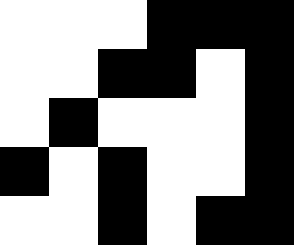[["white", "white", "white", "black", "black", "black"], ["white", "white", "black", "black", "white", "black"], ["white", "black", "white", "white", "white", "black"], ["black", "white", "black", "white", "white", "black"], ["white", "white", "black", "white", "black", "black"]]